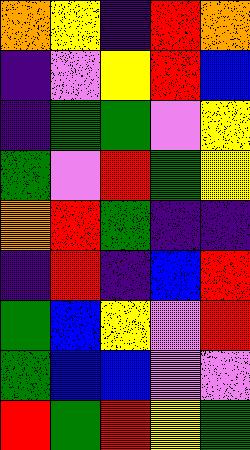[["orange", "yellow", "indigo", "red", "orange"], ["indigo", "violet", "yellow", "red", "blue"], ["indigo", "green", "green", "violet", "yellow"], ["green", "violet", "red", "green", "yellow"], ["orange", "red", "green", "indigo", "indigo"], ["indigo", "red", "indigo", "blue", "red"], ["green", "blue", "yellow", "violet", "red"], ["green", "blue", "blue", "violet", "violet"], ["red", "green", "red", "yellow", "green"]]